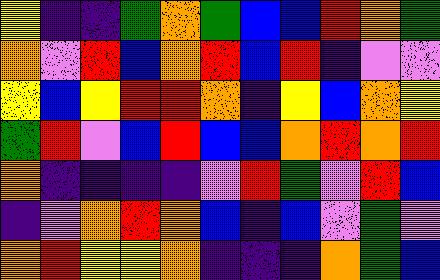[["yellow", "indigo", "indigo", "green", "orange", "green", "blue", "blue", "red", "orange", "green"], ["orange", "violet", "red", "blue", "orange", "red", "blue", "red", "indigo", "violet", "violet"], ["yellow", "blue", "yellow", "red", "red", "orange", "indigo", "yellow", "blue", "orange", "yellow"], ["green", "red", "violet", "blue", "red", "blue", "blue", "orange", "red", "orange", "red"], ["orange", "indigo", "indigo", "indigo", "indigo", "violet", "red", "green", "violet", "red", "blue"], ["indigo", "violet", "orange", "red", "orange", "blue", "indigo", "blue", "violet", "green", "violet"], ["orange", "red", "yellow", "yellow", "orange", "indigo", "indigo", "indigo", "orange", "green", "blue"]]